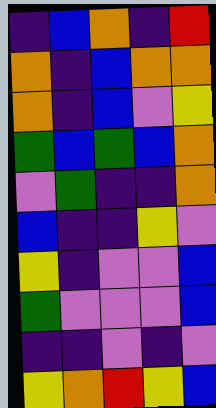[["indigo", "blue", "orange", "indigo", "red"], ["orange", "indigo", "blue", "orange", "orange"], ["orange", "indigo", "blue", "violet", "yellow"], ["green", "blue", "green", "blue", "orange"], ["violet", "green", "indigo", "indigo", "orange"], ["blue", "indigo", "indigo", "yellow", "violet"], ["yellow", "indigo", "violet", "violet", "blue"], ["green", "violet", "violet", "violet", "blue"], ["indigo", "indigo", "violet", "indigo", "violet"], ["yellow", "orange", "red", "yellow", "blue"]]